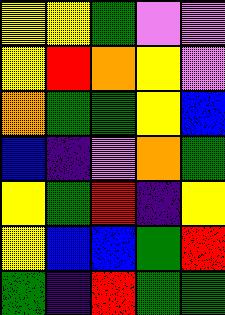[["yellow", "yellow", "green", "violet", "violet"], ["yellow", "red", "orange", "yellow", "violet"], ["orange", "green", "green", "yellow", "blue"], ["blue", "indigo", "violet", "orange", "green"], ["yellow", "green", "red", "indigo", "yellow"], ["yellow", "blue", "blue", "green", "red"], ["green", "indigo", "red", "green", "green"]]